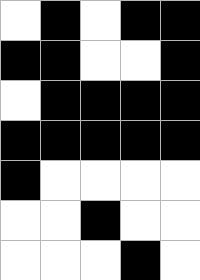[["white", "black", "white", "black", "black"], ["black", "black", "white", "white", "black"], ["white", "black", "black", "black", "black"], ["black", "black", "black", "black", "black"], ["black", "white", "white", "white", "white"], ["white", "white", "black", "white", "white"], ["white", "white", "white", "black", "white"]]